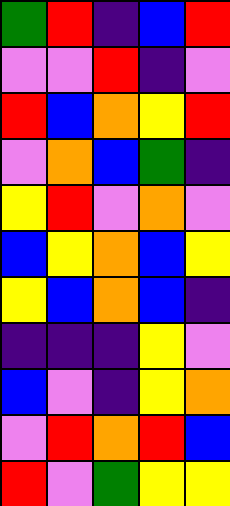[["green", "red", "indigo", "blue", "red"], ["violet", "violet", "red", "indigo", "violet"], ["red", "blue", "orange", "yellow", "red"], ["violet", "orange", "blue", "green", "indigo"], ["yellow", "red", "violet", "orange", "violet"], ["blue", "yellow", "orange", "blue", "yellow"], ["yellow", "blue", "orange", "blue", "indigo"], ["indigo", "indigo", "indigo", "yellow", "violet"], ["blue", "violet", "indigo", "yellow", "orange"], ["violet", "red", "orange", "red", "blue"], ["red", "violet", "green", "yellow", "yellow"]]